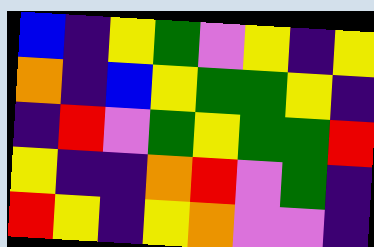[["blue", "indigo", "yellow", "green", "violet", "yellow", "indigo", "yellow"], ["orange", "indigo", "blue", "yellow", "green", "green", "yellow", "indigo"], ["indigo", "red", "violet", "green", "yellow", "green", "green", "red"], ["yellow", "indigo", "indigo", "orange", "red", "violet", "green", "indigo"], ["red", "yellow", "indigo", "yellow", "orange", "violet", "violet", "indigo"]]